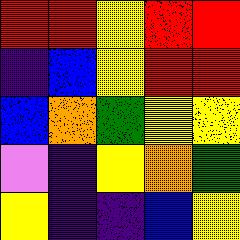[["red", "red", "yellow", "red", "red"], ["indigo", "blue", "yellow", "red", "red"], ["blue", "orange", "green", "yellow", "yellow"], ["violet", "indigo", "yellow", "orange", "green"], ["yellow", "indigo", "indigo", "blue", "yellow"]]